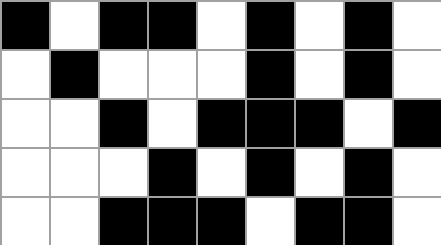[["black", "white", "black", "black", "white", "black", "white", "black", "white"], ["white", "black", "white", "white", "white", "black", "white", "black", "white"], ["white", "white", "black", "white", "black", "black", "black", "white", "black"], ["white", "white", "white", "black", "white", "black", "white", "black", "white"], ["white", "white", "black", "black", "black", "white", "black", "black", "white"]]